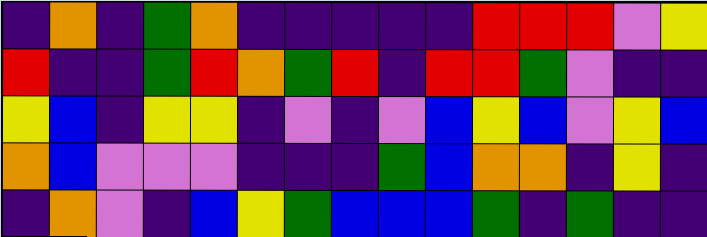[["indigo", "orange", "indigo", "green", "orange", "indigo", "indigo", "indigo", "indigo", "indigo", "red", "red", "red", "violet", "yellow"], ["red", "indigo", "indigo", "green", "red", "orange", "green", "red", "indigo", "red", "red", "green", "violet", "indigo", "indigo"], ["yellow", "blue", "indigo", "yellow", "yellow", "indigo", "violet", "indigo", "violet", "blue", "yellow", "blue", "violet", "yellow", "blue"], ["orange", "blue", "violet", "violet", "violet", "indigo", "indigo", "indigo", "green", "blue", "orange", "orange", "indigo", "yellow", "indigo"], ["indigo", "orange", "violet", "indigo", "blue", "yellow", "green", "blue", "blue", "blue", "green", "indigo", "green", "indigo", "indigo"]]